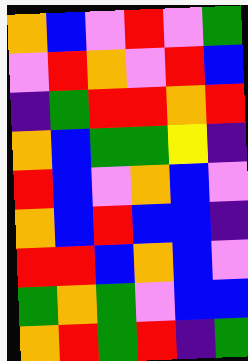[["orange", "blue", "violet", "red", "violet", "green"], ["violet", "red", "orange", "violet", "red", "blue"], ["indigo", "green", "red", "red", "orange", "red"], ["orange", "blue", "green", "green", "yellow", "indigo"], ["red", "blue", "violet", "orange", "blue", "violet"], ["orange", "blue", "red", "blue", "blue", "indigo"], ["red", "red", "blue", "orange", "blue", "violet"], ["green", "orange", "green", "violet", "blue", "blue"], ["orange", "red", "green", "red", "indigo", "green"]]